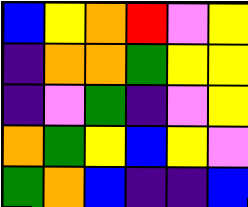[["blue", "yellow", "orange", "red", "violet", "yellow"], ["indigo", "orange", "orange", "green", "yellow", "yellow"], ["indigo", "violet", "green", "indigo", "violet", "yellow"], ["orange", "green", "yellow", "blue", "yellow", "violet"], ["green", "orange", "blue", "indigo", "indigo", "blue"]]